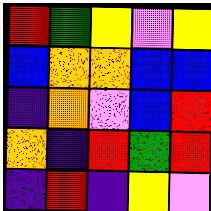[["red", "green", "yellow", "violet", "yellow"], ["blue", "orange", "orange", "blue", "blue"], ["indigo", "orange", "violet", "blue", "red"], ["orange", "indigo", "red", "green", "red"], ["indigo", "red", "indigo", "yellow", "violet"]]